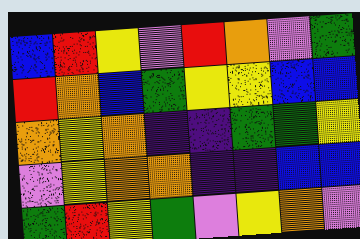[["blue", "red", "yellow", "violet", "red", "orange", "violet", "green"], ["red", "orange", "blue", "green", "yellow", "yellow", "blue", "blue"], ["orange", "yellow", "orange", "indigo", "indigo", "green", "green", "yellow"], ["violet", "yellow", "orange", "orange", "indigo", "indigo", "blue", "blue"], ["green", "red", "yellow", "green", "violet", "yellow", "orange", "violet"]]